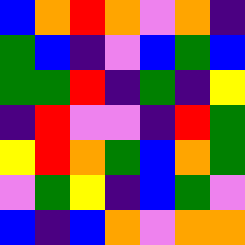[["blue", "orange", "red", "orange", "violet", "orange", "indigo"], ["green", "blue", "indigo", "violet", "blue", "green", "blue"], ["green", "green", "red", "indigo", "green", "indigo", "yellow"], ["indigo", "red", "violet", "violet", "indigo", "red", "green"], ["yellow", "red", "orange", "green", "blue", "orange", "green"], ["violet", "green", "yellow", "indigo", "blue", "green", "violet"], ["blue", "indigo", "blue", "orange", "violet", "orange", "orange"]]